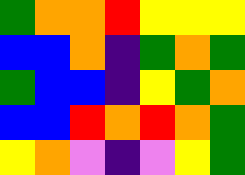[["green", "orange", "orange", "red", "yellow", "yellow", "yellow"], ["blue", "blue", "orange", "indigo", "green", "orange", "green"], ["green", "blue", "blue", "indigo", "yellow", "green", "orange"], ["blue", "blue", "red", "orange", "red", "orange", "green"], ["yellow", "orange", "violet", "indigo", "violet", "yellow", "green"]]